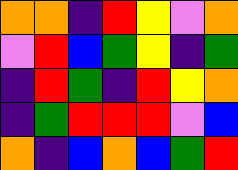[["orange", "orange", "indigo", "red", "yellow", "violet", "orange"], ["violet", "red", "blue", "green", "yellow", "indigo", "green"], ["indigo", "red", "green", "indigo", "red", "yellow", "orange"], ["indigo", "green", "red", "red", "red", "violet", "blue"], ["orange", "indigo", "blue", "orange", "blue", "green", "red"]]